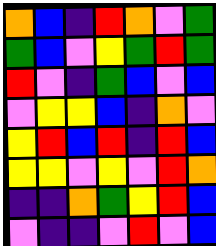[["orange", "blue", "indigo", "red", "orange", "violet", "green"], ["green", "blue", "violet", "yellow", "green", "red", "green"], ["red", "violet", "indigo", "green", "blue", "violet", "blue"], ["violet", "yellow", "yellow", "blue", "indigo", "orange", "violet"], ["yellow", "red", "blue", "red", "indigo", "red", "blue"], ["yellow", "yellow", "violet", "yellow", "violet", "red", "orange"], ["indigo", "indigo", "orange", "green", "yellow", "red", "blue"], ["violet", "indigo", "indigo", "violet", "red", "violet", "blue"]]